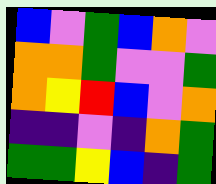[["blue", "violet", "green", "blue", "orange", "violet"], ["orange", "orange", "green", "violet", "violet", "green"], ["orange", "yellow", "red", "blue", "violet", "orange"], ["indigo", "indigo", "violet", "indigo", "orange", "green"], ["green", "green", "yellow", "blue", "indigo", "green"]]